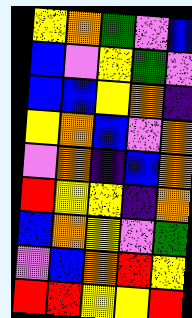[["yellow", "orange", "green", "violet", "blue"], ["blue", "violet", "yellow", "green", "violet"], ["blue", "blue", "yellow", "orange", "indigo"], ["yellow", "orange", "blue", "violet", "orange"], ["violet", "orange", "indigo", "blue", "orange"], ["red", "yellow", "yellow", "indigo", "orange"], ["blue", "orange", "yellow", "violet", "green"], ["violet", "blue", "orange", "red", "yellow"], ["red", "red", "yellow", "yellow", "red"]]